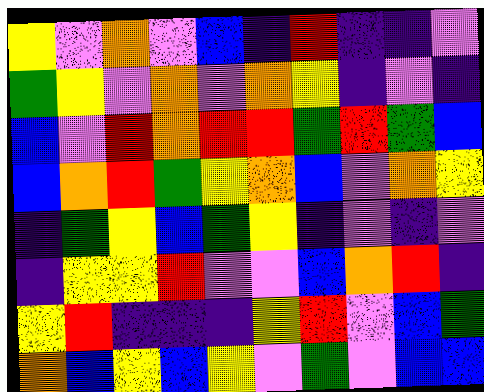[["yellow", "violet", "orange", "violet", "blue", "indigo", "red", "indigo", "indigo", "violet"], ["green", "yellow", "violet", "orange", "violet", "orange", "yellow", "indigo", "violet", "indigo"], ["blue", "violet", "red", "orange", "red", "red", "green", "red", "green", "blue"], ["blue", "orange", "red", "green", "yellow", "orange", "blue", "violet", "orange", "yellow"], ["indigo", "green", "yellow", "blue", "green", "yellow", "indigo", "violet", "indigo", "violet"], ["indigo", "yellow", "yellow", "red", "violet", "violet", "blue", "orange", "red", "indigo"], ["yellow", "red", "indigo", "indigo", "indigo", "yellow", "red", "violet", "blue", "green"], ["orange", "blue", "yellow", "blue", "yellow", "violet", "green", "violet", "blue", "blue"]]